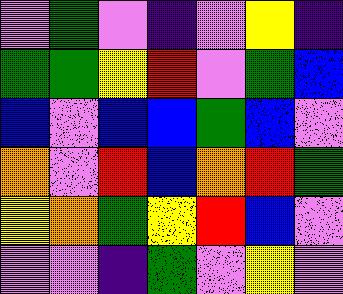[["violet", "green", "violet", "indigo", "violet", "yellow", "indigo"], ["green", "green", "yellow", "red", "violet", "green", "blue"], ["blue", "violet", "blue", "blue", "green", "blue", "violet"], ["orange", "violet", "red", "blue", "orange", "red", "green"], ["yellow", "orange", "green", "yellow", "red", "blue", "violet"], ["violet", "violet", "indigo", "green", "violet", "yellow", "violet"]]